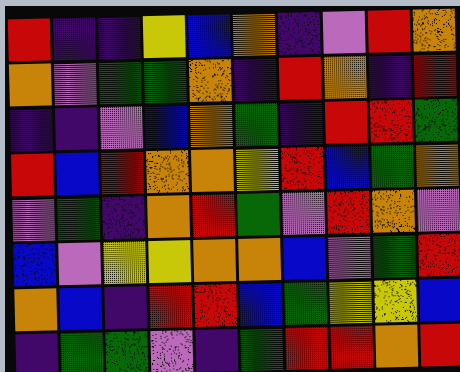[["red", "indigo", "indigo", "yellow", "blue", "orange", "indigo", "violet", "red", "orange"], ["orange", "violet", "green", "green", "orange", "indigo", "red", "orange", "indigo", "red"], ["indigo", "indigo", "violet", "blue", "orange", "green", "indigo", "red", "red", "green"], ["red", "blue", "red", "orange", "orange", "yellow", "red", "blue", "green", "orange"], ["violet", "green", "indigo", "orange", "red", "green", "violet", "red", "orange", "violet"], ["blue", "violet", "yellow", "yellow", "orange", "orange", "blue", "violet", "green", "red"], ["orange", "blue", "indigo", "red", "red", "blue", "green", "yellow", "yellow", "blue"], ["indigo", "green", "green", "violet", "indigo", "green", "red", "red", "orange", "red"]]